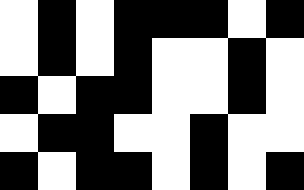[["white", "black", "white", "black", "black", "black", "white", "black"], ["white", "black", "white", "black", "white", "white", "black", "white"], ["black", "white", "black", "black", "white", "white", "black", "white"], ["white", "black", "black", "white", "white", "black", "white", "white"], ["black", "white", "black", "black", "white", "black", "white", "black"]]